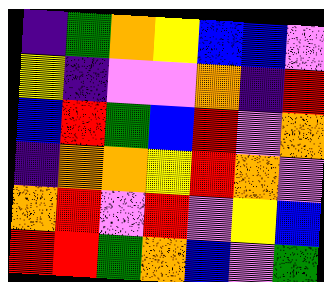[["indigo", "green", "orange", "yellow", "blue", "blue", "violet"], ["yellow", "indigo", "violet", "violet", "orange", "indigo", "red"], ["blue", "red", "green", "blue", "red", "violet", "orange"], ["indigo", "orange", "orange", "yellow", "red", "orange", "violet"], ["orange", "red", "violet", "red", "violet", "yellow", "blue"], ["red", "red", "green", "orange", "blue", "violet", "green"]]